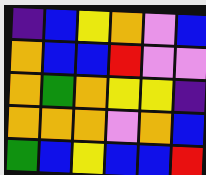[["indigo", "blue", "yellow", "orange", "violet", "blue"], ["orange", "blue", "blue", "red", "violet", "violet"], ["orange", "green", "orange", "yellow", "yellow", "indigo"], ["orange", "orange", "orange", "violet", "orange", "blue"], ["green", "blue", "yellow", "blue", "blue", "red"]]